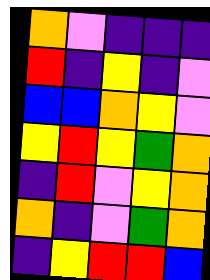[["orange", "violet", "indigo", "indigo", "indigo"], ["red", "indigo", "yellow", "indigo", "violet"], ["blue", "blue", "orange", "yellow", "violet"], ["yellow", "red", "yellow", "green", "orange"], ["indigo", "red", "violet", "yellow", "orange"], ["orange", "indigo", "violet", "green", "orange"], ["indigo", "yellow", "red", "red", "blue"]]